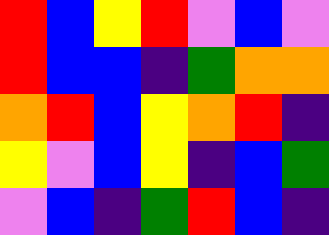[["red", "blue", "yellow", "red", "violet", "blue", "violet"], ["red", "blue", "blue", "indigo", "green", "orange", "orange"], ["orange", "red", "blue", "yellow", "orange", "red", "indigo"], ["yellow", "violet", "blue", "yellow", "indigo", "blue", "green"], ["violet", "blue", "indigo", "green", "red", "blue", "indigo"]]